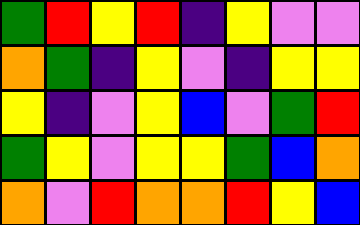[["green", "red", "yellow", "red", "indigo", "yellow", "violet", "violet"], ["orange", "green", "indigo", "yellow", "violet", "indigo", "yellow", "yellow"], ["yellow", "indigo", "violet", "yellow", "blue", "violet", "green", "red"], ["green", "yellow", "violet", "yellow", "yellow", "green", "blue", "orange"], ["orange", "violet", "red", "orange", "orange", "red", "yellow", "blue"]]